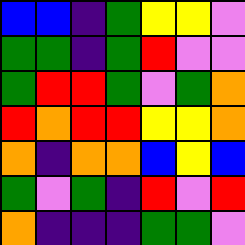[["blue", "blue", "indigo", "green", "yellow", "yellow", "violet"], ["green", "green", "indigo", "green", "red", "violet", "violet"], ["green", "red", "red", "green", "violet", "green", "orange"], ["red", "orange", "red", "red", "yellow", "yellow", "orange"], ["orange", "indigo", "orange", "orange", "blue", "yellow", "blue"], ["green", "violet", "green", "indigo", "red", "violet", "red"], ["orange", "indigo", "indigo", "indigo", "green", "green", "violet"]]